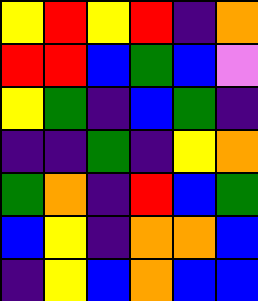[["yellow", "red", "yellow", "red", "indigo", "orange"], ["red", "red", "blue", "green", "blue", "violet"], ["yellow", "green", "indigo", "blue", "green", "indigo"], ["indigo", "indigo", "green", "indigo", "yellow", "orange"], ["green", "orange", "indigo", "red", "blue", "green"], ["blue", "yellow", "indigo", "orange", "orange", "blue"], ["indigo", "yellow", "blue", "orange", "blue", "blue"]]